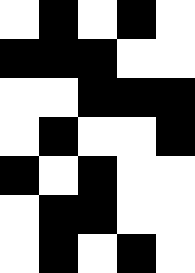[["white", "black", "white", "black", "white"], ["black", "black", "black", "white", "white"], ["white", "white", "black", "black", "black"], ["white", "black", "white", "white", "black"], ["black", "white", "black", "white", "white"], ["white", "black", "black", "white", "white"], ["white", "black", "white", "black", "white"]]